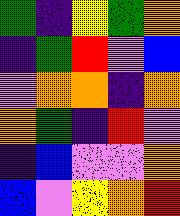[["green", "indigo", "yellow", "green", "orange"], ["indigo", "green", "red", "violet", "blue"], ["violet", "orange", "orange", "indigo", "orange"], ["orange", "green", "indigo", "red", "violet"], ["indigo", "blue", "violet", "violet", "orange"], ["blue", "violet", "yellow", "orange", "red"]]